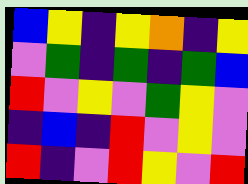[["blue", "yellow", "indigo", "yellow", "orange", "indigo", "yellow"], ["violet", "green", "indigo", "green", "indigo", "green", "blue"], ["red", "violet", "yellow", "violet", "green", "yellow", "violet"], ["indigo", "blue", "indigo", "red", "violet", "yellow", "violet"], ["red", "indigo", "violet", "red", "yellow", "violet", "red"]]